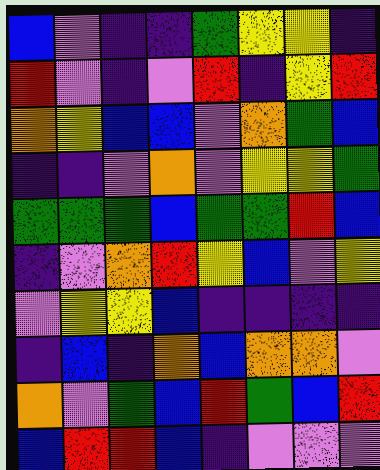[["blue", "violet", "indigo", "indigo", "green", "yellow", "yellow", "indigo"], ["red", "violet", "indigo", "violet", "red", "indigo", "yellow", "red"], ["orange", "yellow", "blue", "blue", "violet", "orange", "green", "blue"], ["indigo", "indigo", "violet", "orange", "violet", "yellow", "yellow", "green"], ["green", "green", "green", "blue", "green", "green", "red", "blue"], ["indigo", "violet", "orange", "red", "yellow", "blue", "violet", "yellow"], ["violet", "yellow", "yellow", "blue", "indigo", "indigo", "indigo", "indigo"], ["indigo", "blue", "indigo", "orange", "blue", "orange", "orange", "violet"], ["orange", "violet", "green", "blue", "red", "green", "blue", "red"], ["blue", "red", "red", "blue", "indigo", "violet", "violet", "violet"]]